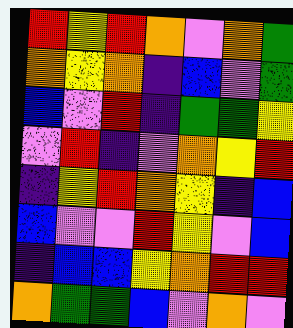[["red", "yellow", "red", "orange", "violet", "orange", "green"], ["orange", "yellow", "orange", "indigo", "blue", "violet", "green"], ["blue", "violet", "red", "indigo", "green", "green", "yellow"], ["violet", "red", "indigo", "violet", "orange", "yellow", "red"], ["indigo", "yellow", "red", "orange", "yellow", "indigo", "blue"], ["blue", "violet", "violet", "red", "yellow", "violet", "blue"], ["indigo", "blue", "blue", "yellow", "orange", "red", "red"], ["orange", "green", "green", "blue", "violet", "orange", "violet"]]